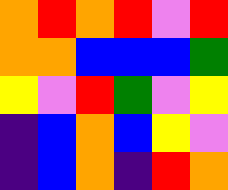[["orange", "red", "orange", "red", "violet", "red"], ["orange", "orange", "blue", "blue", "blue", "green"], ["yellow", "violet", "red", "green", "violet", "yellow"], ["indigo", "blue", "orange", "blue", "yellow", "violet"], ["indigo", "blue", "orange", "indigo", "red", "orange"]]